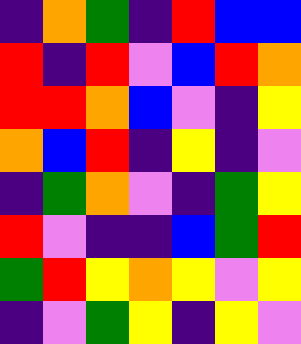[["indigo", "orange", "green", "indigo", "red", "blue", "blue"], ["red", "indigo", "red", "violet", "blue", "red", "orange"], ["red", "red", "orange", "blue", "violet", "indigo", "yellow"], ["orange", "blue", "red", "indigo", "yellow", "indigo", "violet"], ["indigo", "green", "orange", "violet", "indigo", "green", "yellow"], ["red", "violet", "indigo", "indigo", "blue", "green", "red"], ["green", "red", "yellow", "orange", "yellow", "violet", "yellow"], ["indigo", "violet", "green", "yellow", "indigo", "yellow", "violet"]]